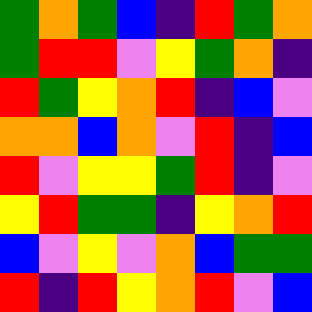[["green", "orange", "green", "blue", "indigo", "red", "green", "orange"], ["green", "red", "red", "violet", "yellow", "green", "orange", "indigo"], ["red", "green", "yellow", "orange", "red", "indigo", "blue", "violet"], ["orange", "orange", "blue", "orange", "violet", "red", "indigo", "blue"], ["red", "violet", "yellow", "yellow", "green", "red", "indigo", "violet"], ["yellow", "red", "green", "green", "indigo", "yellow", "orange", "red"], ["blue", "violet", "yellow", "violet", "orange", "blue", "green", "green"], ["red", "indigo", "red", "yellow", "orange", "red", "violet", "blue"]]